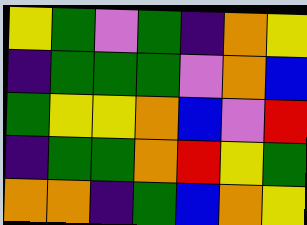[["yellow", "green", "violet", "green", "indigo", "orange", "yellow"], ["indigo", "green", "green", "green", "violet", "orange", "blue"], ["green", "yellow", "yellow", "orange", "blue", "violet", "red"], ["indigo", "green", "green", "orange", "red", "yellow", "green"], ["orange", "orange", "indigo", "green", "blue", "orange", "yellow"]]